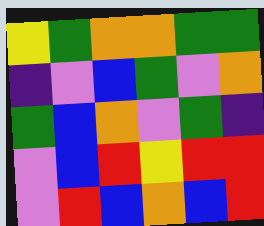[["yellow", "green", "orange", "orange", "green", "green"], ["indigo", "violet", "blue", "green", "violet", "orange"], ["green", "blue", "orange", "violet", "green", "indigo"], ["violet", "blue", "red", "yellow", "red", "red"], ["violet", "red", "blue", "orange", "blue", "red"]]